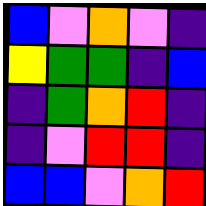[["blue", "violet", "orange", "violet", "indigo"], ["yellow", "green", "green", "indigo", "blue"], ["indigo", "green", "orange", "red", "indigo"], ["indigo", "violet", "red", "red", "indigo"], ["blue", "blue", "violet", "orange", "red"]]